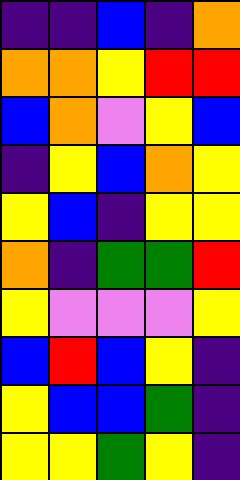[["indigo", "indigo", "blue", "indigo", "orange"], ["orange", "orange", "yellow", "red", "red"], ["blue", "orange", "violet", "yellow", "blue"], ["indigo", "yellow", "blue", "orange", "yellow"], ["yellow", "blue", "indigo", "yellow", "yellow"], ["orange", "indigo", "green", "green", "red"], ["yellow", "violet", "violet", "violet", "yellow"], ["blue", "red", "blue", "yellow", "indigo"], ["yellow", "blue", "blue", "green", "indigo"], ["yellow", "yellow", "green", "yellow", "indigo"]]